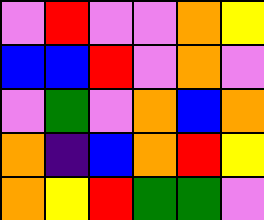[["violet", "red", "violet", "violet", "orange", "yellow"], ["blue", "blue", "red", "violet", "orange", "violet"], ["violet", "green", "violet", "orange", "blue", "orange"], ["orange", "indigo", "blue", "orange", "red", "yellow"], ["orange", "yellow", "red", "green", "green", "violet"]]